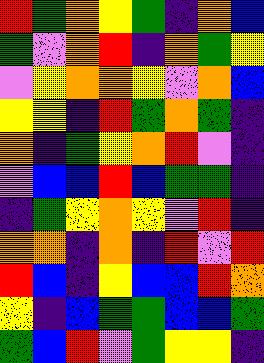[["red", "green", "orange", "yellow", "green", "indigo", "orange", "blue"], ["green", "violet", "orange", "red", "indigo", "orange", "green", "yellow"], ["violet", "yellow", "orange", "orange", "yellow", "violet", "orange", "blue"], ["yellow", "yellow", "indigo", "red", "green", "orange", "green", "indigo"], ["orange", "indigo", "green", "yellow", "orange", "red", "violet", "indigo"], ["violet", "blue", "blue", "red", "blue", "green", "green", "indigo"], ["indigo", "green", "yellow", "orange", "yellow", "violet", "red", "indigo"], ["orange", "orange", "indigo", "orange", "indigo", "red", "violet", "red"], ["red", "blue", "indigo", "yellow", "blue", "blue", "red", "orange"], ["yellow", "indigo", "blue", "green", "green", "blue", "blue", "green"], ["green", "blue", "red", "violet", "green", "yellow", "yellow", "indigo"]]